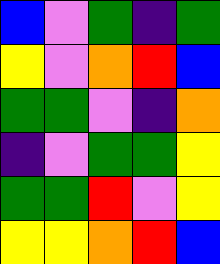[["blue", "violet", "green", "indigo", "green"], ["yellow", "violet", "orange", "red", "blue"], ["green", "green", "violet", "indigo", "orange"], ["indigo", "violet", "green", "green", "yellow"], ["green", "green", "red", "violet", "yellow"], ["yellow", "yellow", "orange", "red", "blue"]]